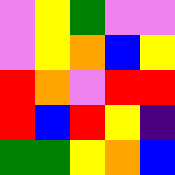[["violet", "yellow", "green", "violet", "violet"], ["violet", "yellow", "orange", "blue", "yellow"], ["red", "orange", "violet", "red", "red"], ["red", "blue", "red", "yellow", "indigo"], ["green", "green", "yellow", "orange", "blue"]]